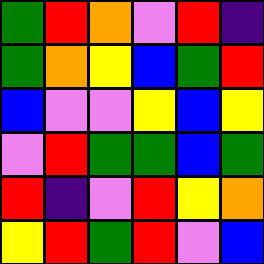[["green", "red", "orange", "violet", "red", "indigo"], ["green", "orange", "yellow", "blue", "green", "red"], ["blue", "violet", "violet", "yellow", "blue", "yellow"], ["violet", "red", "green", "green", "blue", "green"], ["red", "indigo", "violet", "red", "yellow", "orange"], ["yellow", "red", "green", "red", "violet", "blue"]]